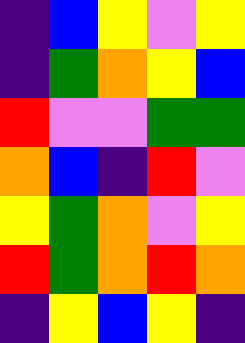[["indigo", "blue", "yellow", "violet", "yellow"], ["indigo", "green", "orange", "yellow", "blue"], ["red", "violet", "violet", "green", "green"], ["orange", "blue", "indigo", "red", "violet"], ["yellow", "green", "orange", "violet", "yellow"], ["red", "green", "orange", "red", "orange"], ["indigo", "yellow", "blue", "yellow", "indigo"]]